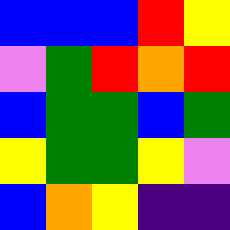[["blue", "blue", "blue", "red", "yellow"], ["violet", "green", "red", "orange", "red"], ["blue", "green", "green", "blue", "green"], ["yellow", "green", "green", "yellow", "violet"], ["blue", "orange", "yellow", "indigo", "indigo"]]